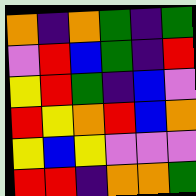[["orange", "indigo", "orange", "green", "indigo", "green"], ["violet", "red", "blue", "green", "indigo", "red"], ["yellow", "red", "green", "indigo", "blue", "violet"], ["red", "yellow", "orange", "red", "blue", "orange"], ["yellow", "blue", "yellow", "violet", "violet", "violet"], ["red", "red", "indigo", "orange", "orange", "green"]]